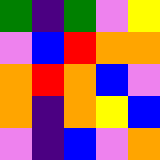[["green", "indigo", "green", "violet", "yellow"], ["violet", "blue", "red", "orange", "orange"], ["orange", "red", "orange", "blue", "violet"], ["orange", "indigo", "orange", "yellow", "blue"], ["violet", "indigo", "blue", "violet", "orange"]]